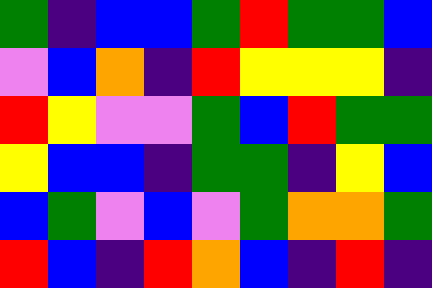[["green", "indigo", "blue", "blue", "green", "red", "green", "green", "blue"], ["violet", "blue", "orange", "indigo", "red", "yellow", "yellow", "yellow", "indigo"], ["red", "yellow", "violet", "violet", "green", "blue", "red", "green", "green"], ["yellow", "blue", "blue", "indigo", "green", "green", "indigo", "yellow", "blue"], ["blue", "green", "violet", "blue", "violet", "green", "orange", "orange", "green"], ["red", "blue", "indigo", "red", "orange", "blue", "indigo", "red", "indigo"]]